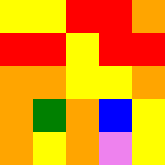[["yellow", "yellow", "red", "red", "orange"], ["red", "red", "yellow", "red", "red"], ["orange", "orange", "yellow", "yellow", "orange"], ["orange", "green", "orange", "blue", "yellow"], ["orange", "yellow", "orange", "violet", "yellow"]]